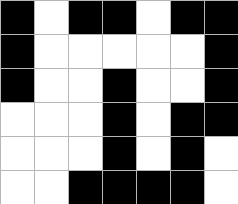[["black", "white", "black", "black", "white", "black", "black"], ["black", "white", "white", "white", "white", "white", "black"], ["black", "white", "white", "black", "white", "white", "black"], ["white", "white", "white", "black", "white", "black", "black"], ["white", "white", "white", "black", "white", "black", "white"], ["white", "white", "black", "black", "black", "black", "white"]]